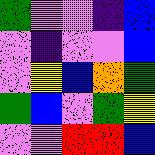[["green", "violet", "violet", "indigo", "blue"], ["violet", "indigo", "violet", "violet", "blue"], ["violet", "yellow", "blue", "orange", "green"], ["green", "blue", "violet", "green", "yellow"], ["violet", "violet", "red", "red", "blue"]]